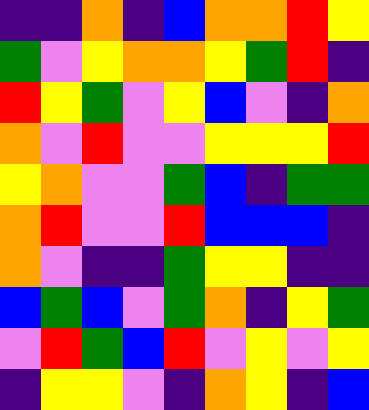[["indigo", "indigo", "orange", "indigo", "blue", "orange", "orange", "red", "yellow"], ["green", "violet", "yellow", "orange", "orange", "yellow", "green", "red", "indigo"], ["red", "yellow", "green", "violet", "yellow", "blue", "violet", "indigo", "orange"], ["orange", "violet", "red", "violet", "violet", "yellow", "yellow", "yellow", "red"], ["yellow", "orange", "violet", "violet", "green", "blue", "indigo", "green", "green"], ["orange", "red", "violet", "violet", "red", "blue", "blue", "blue", "indigo"], ["orange", "violet", "indigo", "indigo", "green", "yellow", "yellow", "indigo", "indigo"], ["blue", "green", "blue", "violet", "green", "orange", "indigo", "yellow", "green"], ["violet", "red", "green", "blue", "red", "violet", "yellow", "violet", "yellow"], ["indigo", "yellow", "yellow", "violet", "indigo", "orange", "yellow", "indigo", "blue"]]